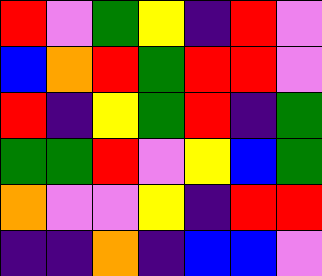[["red", "violet", "green", "yellow", "indigo", "red", "violet"], ["blue", "orange", "red", "green", "red", "red", "violet"], ["red", "indigo", "yellow", "green", "red", "indigo", "green"], ["green", "green", "red", "violet", "yellow", "blue", "green"], ["orange", "violet", "violet", "yellow", "indigo", "red", "red"], ["indigo", "indigo", "orange", "indigo", "blue", "blue", "violet"]]